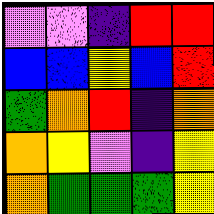[["violet", "violet", "indigo", "red", "red"], ["blue", "blue", "yellow", "blue", "red"], ["green", "orange", "red", "indigo", "orange"], ["orange", "yellow", "violet", "indigo", "yellow"], ["orange", "green", "green", "green", "yellow"]]